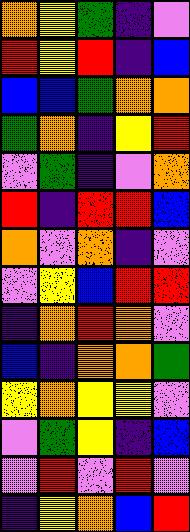[["orange", "yellow", "green", "indigo", "violet"], ["red", "yellow", "red", "indigo", "blue"], ["blue", "blue", "green", "orange", "orange"], ["green", "orange", "indigo", "yellow", "red"], ["violet", "green", "indigo", "violet", "orange"], ["red", "indigo", "red", "red", "blue"], ["orange", "violet", "orange", "indigo", "violet"], ["violet", "yellow", "blue", "red", "red"], ["indigo", "orange", "red", "orange", "violet"], ["blue", "indigo", "orange", "orange", "green"], ["yellow", "orange", "yellow", "yellow", "violet"], ["violet", "green", "yellow", "indigo", "blue"], ["violet", "red", "violet", "red", "violet"], ["indigo", "yellow", "orange", "blue", "red"]]